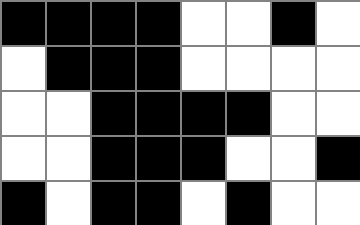[["black", "black", "black", "black", "white", "white", "black", "white"], ["white", "black", "black", "black", "white", "white", "white", "white"], ["white", "white", "black", "black", "black", "black", "white", "white"], ["white", "white", "black", "black", "black", "white", "white", "black"], ["black", "white", "black", "black", "white", "black", "white", "white"]]